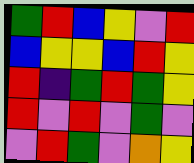[["green", "red", "blue", "yellow", "violet", "red"], ["blue", "yellow", "yellow", "blue", "red", "yellow"], ["red", "indigo", "green", "red", "green", "yellow"], ["red", "violet", "red", "violet", "green", "violet"], ["violet", "red", "green", "violet", "orange", "yellow"]]